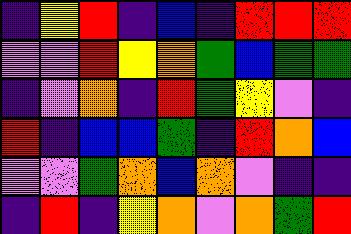[["indigo", "yellow", "red", "indigo", "blue", "indigo", "red", "red", "red"], ["violet", "violet", "red", "yellow", "orange", "green", "blue", "green", "green"], ["indigo", "violet", "orange", "indigo", "red", "green", "yellow", "violet", "indigo"], ["red", "indigo", "blue", "blue", "green", "indigo", "red", "orange", "blue"], ["violet", "violet", "green", "orange", "blue", "orange", "violet", "indigo", "indigo"], ["indigo", "red", "indigo", "yellow", "orange", "violet", "orange", "green", "red"]]